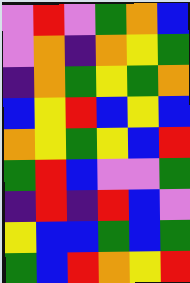[["violet", "red", "violet", "green", "orange", "blue"], ["violet", "orange", "indigo", "orange", "yellow", "green"], ["indigo", "orange", "green", "yellow", "green", "orange"], ["blue", "yellow", "red", "blue", "yellow", "blue"], ["orange", "yellow", "green", "yellow", "blue", "red"], ["green", "red", "blue", "violet", "violet", "green"], ["indigo", "red", "indigo", "red", "blue", "violet"], ["yellow", "blue", "blue", "green", "blue", "green"], ["green", "blue", "red", "orange", "yellow", "red"]]